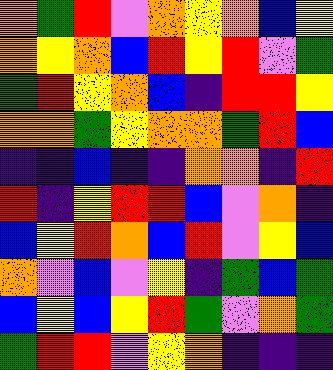[["orange", "green", "red", "violet", "orange", "yellow", "orange", "blue", "yellow"], ["orange", "yellow", "orange", "blue", "red", "yellow", "red", "violet", "green"], ["green", "red", "yellow", "orange", "blue", "indigo", "red", "red", "yellow"], ["orange", "orange", "green", "yellow", "orange", "orange", "green", "red", "blue"], ["indigo", "indigo", "blue", "indigo", "indigo", "orange", "orange", "indigo", "red"], ["red", "indigo", "yellow", "red", "red", "blue", "violet", "orange", "indigo"], ["blue", "yellow", "red", "orange", "blue", "red", "violet", "yellow", "blue"], ["orange", "violet", "blue", "violet", "yellow", "indigo", "green", "blue", "green"], ["blue", "yellow", "blue", "yellow", "red", "green", "violet", "orange", "green"], ["green", "red", "red", "violet", "yellow", "orange", "indigo", "indigo", "indigo"]]